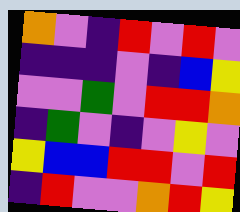[["orange", "violet", "indigo", "red", "violet", "red", "violet"], ["indigo", "indigo", "indigo", "violet", "indigo", "blue", "yellow"], ["violet", "violet", "green", "violet", "red", "red", "orange"], ["indigo", "green", "violet", "indigo", "violet", "yellow", "violet"], ["yellow", "blue", "blue", "red", "red", "violet", "red"], ["indigo", "red", "violet", "violet", "orange", "red", "yellow"]]